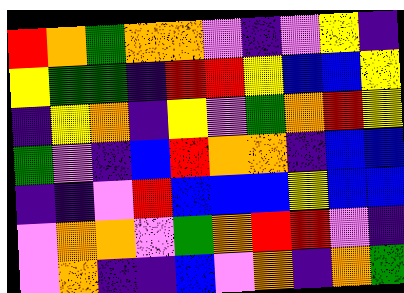[["red", "orange", "green", "orange", "orange", "violet", "indigo", "violet", "yellow", "indigo"], ["yellow", "green", "green", "indigo", "red", "red", "yellow", "blue", "blue", "yellow"], ["indigo", "yellow", "orange", "indigo", "yellow", "violet", "green", "orange", "red", "yellow"], ["green", "violet", "indigo", "blue", "red", "orange", "orange", "indigo", "blue", "blue"], ["indigo", "indigo", "violet", "red", "blue", "blue", "blue", "yellow", "blue", "blue"], ["violet", "orange", "orange", "violet", "green", "orange", "red", "red", "violet", "indigo"], ["violet", "orange", "indigo", "indigo", "blue", "violet", "orange", "indigo", "orange", "green"]]